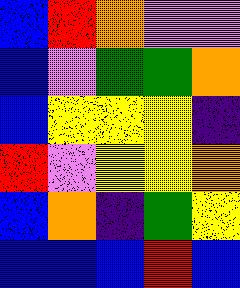[["blue", "red", "orange", "violet", "violet"], ["blue", "violet", "green", "green", "orange"], ["blue", "yellow", "yellow", "yellow", "indigo"], ["red", "violet", "yellow", "yellow", "orange"], ["blue", "orange", "indigo", "green", "yellow"], ["blue", "blue", "blue", "red", "blue"]]